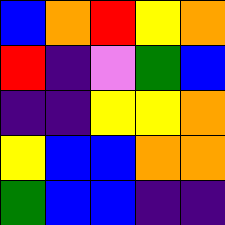[["blue", "orange", "red", "yellow", "orange"], ["red", "indigo", "violet", "green", "blue"], ["indigo", "indigo", "yellow", "yellow", "orange"], ["yellow", "blue", "blue", "orange", "orange"], ["green", "blue", "blue", "indigo", "indigo"]]